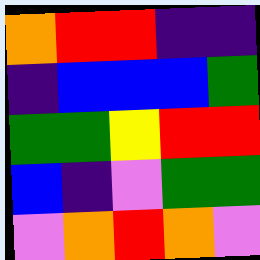[["orange", "red", "red", "indigo", "indigo"], ["indigo", "blue", "blue", "blue", "green"], ["green", "green", "yellow", "red", "red"], ["blue", "indigo", "violet", "green", "green"], ["violet", "orange", "red", "orange", "violet"]]